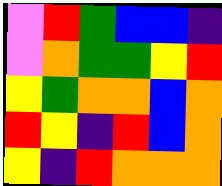[["violet", "red", "green", "blue", "blue", "indigo"], ["violet", "orange", "green", "green", "yellow", "red"], ["yellow", "green", "orange", "orange", "blue", "orange"], ["red", "yellow", "indigo", "red", "blue", "orange"], ["yellow", "indigo", "red", "orange", "orange", "orange"]]